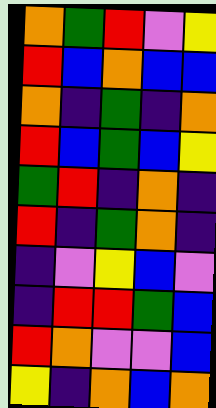[["orange", "green", "red", "violet", "yellow"], ["red", "blue", "orange", "blue", "blue"], ["orange", "indigo", "green", "indigo", "orange"], ["red", "blue", "green", "blue", "yellow"], ["green", "red", "indigo", "orange", "indigo"], ["red", "indigo", "green", "orange", "indigo"], ["indigo", "violet", "yellow", "blue", "violet"], ["indigo", "red", "red", "green", "blue"], ["red", "orange", "violet", "violet", "blue"], ["yellow", "indigo", "orange", "blue", "orange"]]